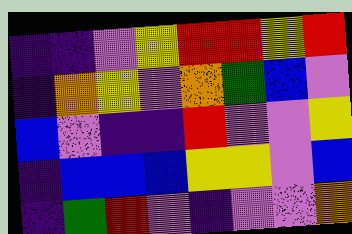[["indigo", "indigo", "violet", "yellow", "red", "red", "yellow", "red"], ["indigo", "orange", "yellow", "violet", "orange", "green", "blue", "violet"], ["blue", "violet", "indigo", "indigo", "red", "violet", "violet", "yellow"], ["indigo", "blue", "blue", "blue", "yellow", "yellow", "violet", "blue"], ["indigo", "green", "red", "violet", "indigo", "violet", "violet", "orange"]]